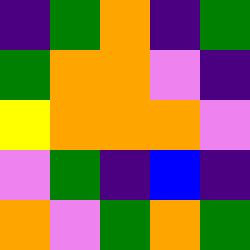[["indigo", "green", "orange", "indigo", "green"], ["green", "orange", "orange", "violet", "indigo"], ["yellow", "orange", "orange", "orange", "violet"], ["violet", "green", "indigo", "blue", "indigo"], ["orange", "violet", "green", "orange", "green"]]